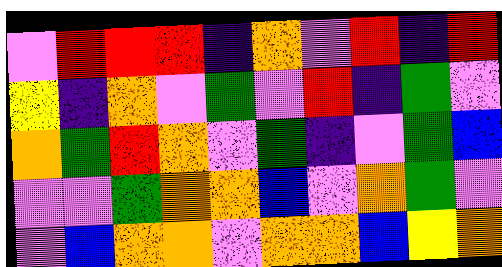[["violet", "red", "red", "red", "indigo", "orange", "violet", "red", "indigo", "red"], ["yellow", "indigo", "orange", "violet", "green", "violet", "red", "indigo", "green", "violet"], ["orange", "green", "red", "orange", "violet", "green", "indigo", "violet", "green", "blue"], ["violet", "violet", "green", "orange", "orange", "blue", "violet", "orange", "green", "violet"], ["violet", "blue", "orange", "orange", "violet", "orange", "orange", "blue", "yellow", "orange"]]